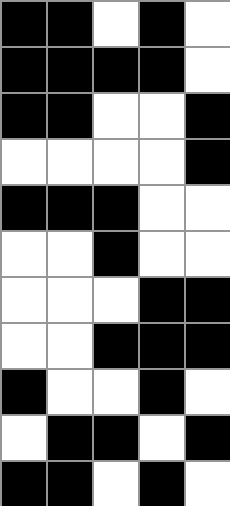[["black", "black", "white", "black", "white"], ["black", "black", "black", "black", "white"], ["black", "black", "white", "white", "black"], ["white", "white", "white", "white", "black"], ["black", "black", "black", "white", "white"], ["white", "white", "black", "white", "white"], ["white", "white", "white", "black", "black"], ["white", "white", "black", "black", "black"], ["black", "white", "white", "black", "white"], ["white", "black", "black", "white", "black"], ["black", "black", "white", "black", "white"]]